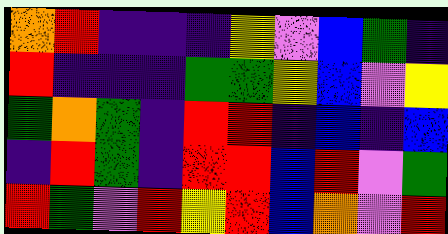[["orange", "red", "indigo", "indigo", "indigo", "yellow", "violet", "blue", "green", "indigo"], ["red", "indigo", "indigo", "indigo", "green", "green", "yellow", "blue", "violet", "yellow"], ["green", "orange", "green", "indigo", "red", "red", "indigo", "blue", "indigo", "blue"], ["indigo", "red", "green", "indigo", "red", "red", "blue", "red", "violet", "green"], ["red", "green", "violet", "red", "yellow", "red", "blue", "orange", "violet", "red"]]